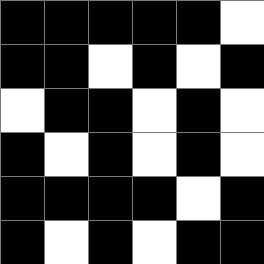[["black", "black", "black", "black", "black", "white"], ["black", "black", "white", "black", "white", "black"], ["white", "black", "black", "white", "black", "white"], ["black", "white", "black", "white", "black", "white"], ["black", "black", "black", "black", "white", "black"], ["black", "white", "black", "white", "black", "black"]]